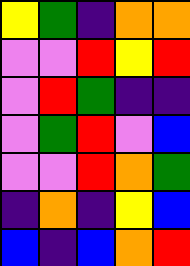[["yellow", "green", "indigo", "orange", "orange"], ["violet", "violet", "red", "yellow", "red"], ["violet", "red", "green", "indigo", "indigo"], ["violet", "green", "red", "violet", "blue"], ["violet", "violet", "red", "orange", "green"], ["indigo", "orange", "indigo", "yellow", "blue"], ["blue", "indigo", "blue", "orange", "red"]]